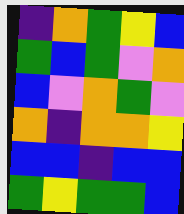[["indigo", "orange", "green", "yellow", "blue"], ["green", "blue", "green", "violet", "orange"], ["blue", "violet", "orange", "green", "violet"], ["orange", "indigo", "orange", "orange", "yellow"], ["blue", "blue", "indigo", "blue", "blue"], ["green", "yellow", "green", "green", "blue"]]